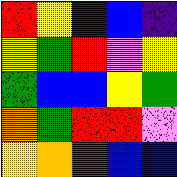[["red", "yellow", "indigo", "blue", "indigo"], ["yellow", "green", "red", "violet", "yellow"], ["green", "blue", "blue", "yellow", "green"], ["orange", "green", "red", "red", "violet"], ["yellow", "orange", "red", "blue", "blue"]]